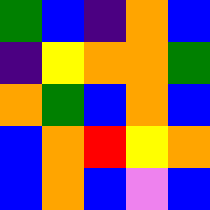[["green", "blue", "indigo", "orange", "blue"], ["indigo", "yellow", "orange", "orange", "green"], ["orange", "green", "blue", "orange", "blue"], ["blue", "orange", "red", "yellow", "orange"], ["blue", "orange", "blue", "violet", "blue"]]